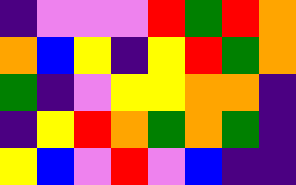[["indigo", "violet", "violet", "violet", "red", "green", "red", "orange"], ["orange", "blue", "yellow", "indigo", "yellow", "red", "green", "orange"], ["green", "indigo", "violet", "yellow", "yellow", "orange", "orange", "indigo"], ["indigo", "yellow", "red", "orange", "green", "orange", "green", "indigo"], ["yellow", "blue", "violet", "red", "violet", "blue", "indigo", "indigo"]]